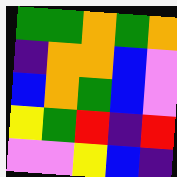[["green", "green", "orange", "green", "orange"], ["indigo", "orange", "orange", "blue", "violet"], ["blue", "orange", "green", "blue", "violet"], ["yellow", "green", "red", "indigo", "red"], ["violet", "violet", "yellow", "blue", "indigo"]]